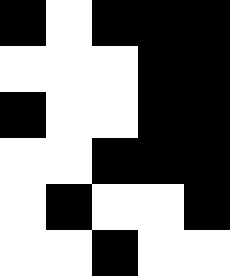[["black", "white", "black", "black", "black"], ["white", "white", "white", "black", "black"], ["black", "white", "white", "black", "black"], ["white", "white", "black", "black", "black"], ["white", "black", "white", "white", "black"], ["white", "white", "black", "white", "white"]]